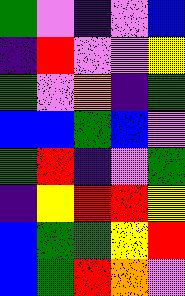[["green", "violet", "indigo", "violet", "blue"], ["indigo", "red", "violet", "violet", "yellow"], ["green", "violet", "orange", "indigo", "green"], ["blue", "blue", "green", "blue", "violet"], ["green", "red", "indigo", "violet", "green"], ["indigo", "yellow", "red", "red", "yellow"], ["blue", "green", "green", "yellow", "red"], ["blue", "green", "red", "orange", "violet"]]